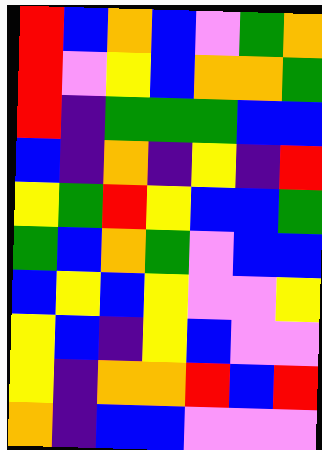[["red", "blue", "orange", "blue", "violet", "green", "orange"], ["red", "violet", "yellow", "blue", "orange", "orange", "green"], ["red", "indigo", "green", "green", "green", "blue", "blue"], ["blue", "indigo", "orange", "indigo", "yellow", "indigo", "red"], ["yellow", "green", "red", "yellow", "blue", "blue", "green"], ["green", "blue", "orange", "green", "violet", "blue", "blue"], ["blue", "yellow", "blue", "yellow", "violet", "violet", "yellow"], ["yellow", "blue", "indigo", "yellow", "blue", "violet", "violet"], ["yellow", "indigo", "orange", "orange", "red", "blue", "red"], ["orange", "indigo", "blue", "blue", "violet", "violet", "violet"]]